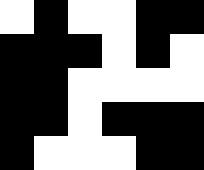[["white", "black", "white", "white", "black", "black"], ["black", "black", "black", "white", "black", "white"], ["black", "black", "white", "white", "white", "white"], ["black", "black", "white", "black", "black", "black"], ["black", "white", "white", "white", "black", "black"]]